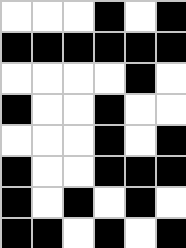[["white", "white", "white", "black", "white", "black"], ["black", "black", "black", "black", "black", "black"], ["white", "white", "white", "white", "black", "white"], ["black", "white", "white", "black", "white", "white"], ["white", "white", "white", "black", "white", "black"], ["black", "white", "white", "black", "black", "black"], ["black", "white", "black", "white", "black", "white"], ["black", "black", "white", "black", "white", "black"]]